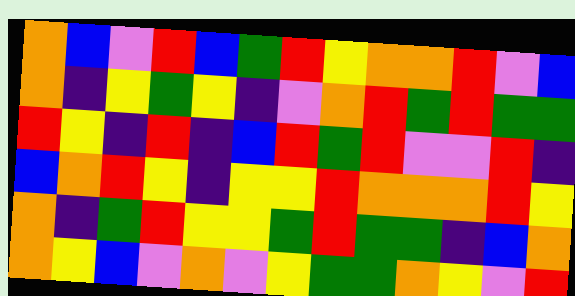[["orange", "blue", "violet", "red", "blue", "green", "red", "yellow", "orange", "orange", "red", "violet", "blue"], ["orange", "indigo", "yellow", "green", "yellow", "indigo", "violet", "orange", "red", "green", "red", "green", "green"], ["red", "yellow", "indigo", "red", "indigo", "blue", "red", "green", "red", "violet", "violet", "red", "indigo"], ["blue", "orange", "red", "yellow", "indigo", "yellow", "yellow", "red", "orange", "orange", "orange", "red", "yellow"], ["orange", "indigo", "green", "red", "yellow", "yellow", "green", "red", "green", "green", "indigo", "blue", "orange"], ["orange", "yellow", "blue", "violet", "orange", "violet", "yellow", "green", "green", "orange", "yellow", "violet", "red"]]